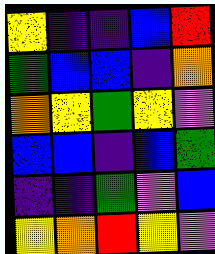[["yellow", "indigo", "indigo", "blue", "red"], ["green", "blue", "blue", "indigo", "orange"], ["orange", "yellow", "green", "yellow", "violet"], ["blue", "blue", "indigo", "blue", "green"], ["indigo", "indigo", "green", "violet", "blue"], ["yellow", "orange", "red", "yellow", "violet"]]